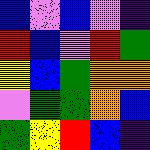[["blue", "violet", "blue", "violet", "indigo"], ["red", "blue", "violet", "red", "green"], ["yellow", "blue", "green", "orange", "orange"], ["violet", "green", "green", "orange", "blue"], ["green", "yellow", "red", "blue", "indigo"]]